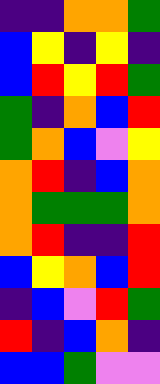[["indigo", "indigo", "orange", "orange", "green"], ["blue", "yellow", "indigo", "yellow", "indigo"], ["blue", "red", "yellow", "red", "green"], ["green", "indigo", "orange", "blue", "red"], ["green", "orange", "blue", "violet", "yellow"], ["orange", "red", "indigo", "blue", "orange"], ["orange", "green", "green", "green", "orange"], ["orange", "red", "indigo", "indigo", "red"], ["blue", "yellow", "orange", "blue", "red"], ["indigo", "blue", "violet", "red", "green"], ["red", "indigo", "blue", "orange", "indigo"], ["blue", "blue", "green", "violet", "violet"]]